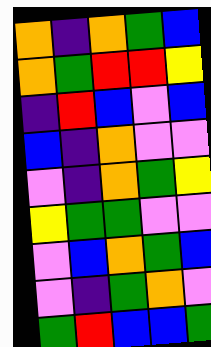[["orange", "indigo", "orange", "green", "blue"], ["orange", "green", "red", "red", "yellow"], ["indigo", "red", "blue", "violet", "blue"], ["blue", "indigo", "orange", "violet", "violet"], ["violet", "indigo", "orange", "green", "yellow"], ["yellow", "green", "green", "violet", "violet"], ["violet", "blue", "orange", "green", "blue"], ["violet", "indigo", "green", "orange", "violet"], ["green", "red", "blue", "blue", "green"]]